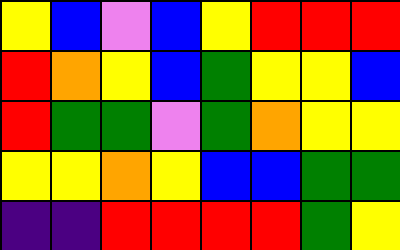[["yellow", "blue", "violet", "blue", "yellow", "red", "red", "red"], ["red", "orange", "yellow", "blue", "green", "yellow", "yellow", "blue"], ["red", "green", "green", "violet", "green", "orange", "yellow", "yellow"], ["yellow", "yellow", "orange", "yellow", "blue", "blue", "green", "green"], ["indigo", "indigo", "red", "red", "red", "red", "green", "yellow"]]